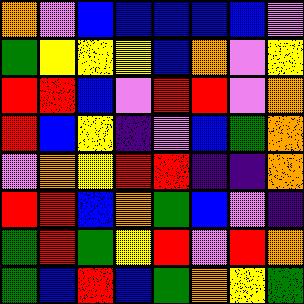[["orange", "violet", "blue", "blue", "blue", "blue", "blue", "violet"], ["green", "yellow", "yellow", "yellow", "blue", "orange", "violet", "yellow"], ["red", "red", "blue", "violet", "red", "red", "violet", "orange"], ["red", "blue", "yellow", "indigo", "violet", "blue", "green", "orange"], ["violet", "orange", "yellow", "red", "red", "indigo", "indigo", "orange"], ["red", "red", "blue", "orange", "green", "blue", "violet", "indigo"], ["green", "red", "green", "yellow", "red", "violet", "red", "orange"], ["green", "blue", "red", "blue", "green", "orange", "yellow", "green"]]